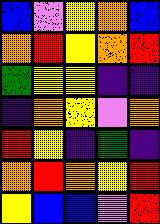[["blue", "violet", "yellow", "orange", "blue"], ["orange", "red", "yellow", "orange", "red"], ["green", "yellow", "yellow", "indigo", "indigo"], ["indigo", "orange", "yellow", "violet", "orange"], ["red", "yellow", "indigo", "green", "indigo"], ["orange", "red", "orange", "yellow", "red"], ["yellow", "blue", "blue", "violet", "red"]]